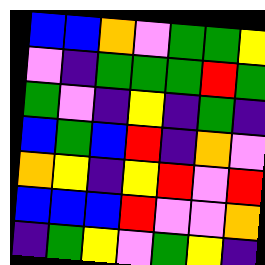[["blue", "blue", "orange", "violet", "green", "green", "yellow"], ["violet", "indigo", "green", "green", "green", "red", "green"], ["green", "violet", "indigo", "yellow", "indigo", "green", "indigo"], ["blue", "green", "blue", "red", "indigo", "orange", "violet"], ["orange", "yellow", "indigo", "yellow", "red", "violet", "red"], ["blue", "blue", "blue", "red", "violet", "violet", "orange"], ["indigo", "green", "yellow", "violet", "green", "yellow", "indigo"]]